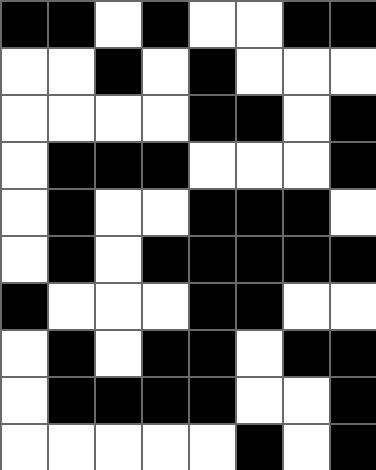[["black", "black", "white", "black", "white", "white", "black", "black"], ["white", "white", "black", "white", "black", "white", "white", "white"], ["white", "white", "white", "white", "black", "black", "white", "black"], ["white", "black", "black", "black", "white", "white", "white", "black"], ["white", "black", "white", "white", "black", "black", "black", "white"], ["white", "black", "white", "black", "black", "black", "black", "black"], ["black", "white", "white", "white", "black", "black", "white", "white"], ["white", "black", "white", "black", "black", "white", "black", "black"], ["white", "black", "black", "black", "black", "white", "white", "black"], ["white", "white", "white", "white", "white", "black", "white", "black"]]